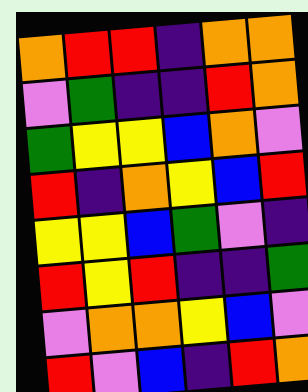[["orange", "red", "red", "indigo", "orange", "orange"], ["violet", "green", "indigo", "indigo", "red", "orange"], ["green", "yellow", "yellow", "blue", "orange", "violet"], ["red", "indigo", "orange", "yellow", "blue", "red"], ["yellow", "yellow", "blue", "green", "violet", "indigo"], ["red", "yellow", "red", "indigo", "indigo", "green"], ["violet", "orange", "orange", "yellow", "blue", "violet"], ["red", "violet", "blue", "indigo", "red", "orange"]]